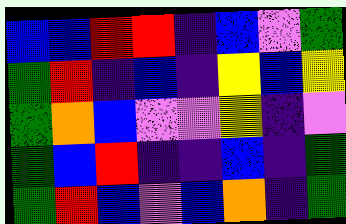[["blue", "blue", "red", "red", "indigo", "blue", "violet", "green"], ["green", "red", "indigo", "blue", "indigo", "yellow", "blue", "yellow"], ["green", "orange", "blue", "violet", "violet", "yellow", "indigo", "violet"], ["green", "blue", "red", "indigo", "indigo", "blue", "indigo", "green"], ["green", "red", "blue", "violet", "blue", "orange", "indigo", "green"]]